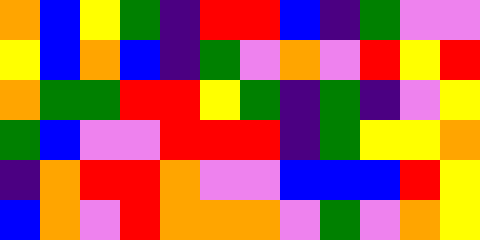[["orange", "blue", "yellow", "green", "indigo", "red", "red", "blue", "indigo", "green", "violet", "violet"], ["yellow", "blue", "orange", "blue", "indigo", "green", "violet", "orange", "violet", "red", "yellow", "red"], ["orange", "green", "green", "red", "red", "yellow", "green", "indigo", "green", "indigo", "violet", "yellow"], ["green", "blue", "violet", "violet", "red", "red", "red", "indigo", "green", "yellow", "yellow", "orange"], ["indigo", "orange", "red", "red", "orange", "violet", "violet", "blue", "blue", "blue", "red", "yellow"], ["blue", "orange", "violet", "red", "orange", "orange", "orange", "violet", "green", "violet", "orange", "yellow"]]